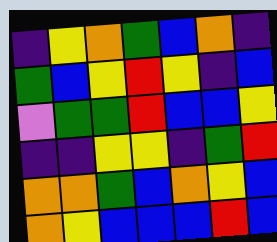[["indigo", "yellow", "orange", "green", "blue", "orange", "indigo"], ["green", "blue", "yellow", "red", "yellow", "indigo", "blue"], ["violet", "green", "green", "red", "blue", "blue", "yellow"], ["indigo", "indigo", "yellow", "yellow", "indigo", "green", "red"], ["orange", "orange", "green", "blue", "orange", "yellow", "blue"], ["orange", "yellow", "blue", "blue", "blue", "red", "blue"]]